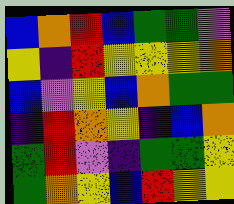[["blue", "orange", "red", "blue", "green", "green", "violet"], ["yellow", "indigo", "red", "yellow", "yellow", "yellow", "orange"], ["blue", "violet", "yellow", "blue", "orange", "green", "green"], ["indigo", "red", "orange", "yellow", "indigo", "blue", "orange"], ["green", "red", "violet", "indigo", "green", "green", "yellow"], ["green", "orange", "yellow", "blue", "red", "yellow", "yellow"]]